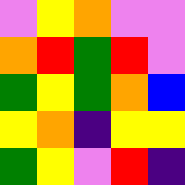[["violet", "yellow", "orange", "violet", "violet"], ["orange", "red", "green", "red", "violet"], ["green", "yellow", "green", "orange", "blue"], ["yellow", "orange", "indigo", "yellow", "yellow"], ["green", "yellow", "violet", "red", "indigo"]]